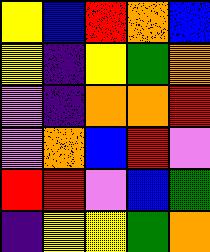[["yellow", "blue", "red", "orange", "blue"], ["yellow", "indigo", "yellow", "green", "orange"], ["violet", "indigo", "orange", "orange", "red"], ["violet", "orange", "blue", "red", "violet"], ["red", "red", "violet", "blue", "green"], ["indigo", "yellow", "yellow", "green", "orange"]]